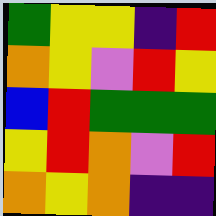[["green", "yellow", "yellow", "indigo", "red"], ["orange", "yellow", "violet", "red", "yellow"], ["blue", "red", "green", "green", "green"], ["yellow", "red", "orange", "violet", "red"], ["orange", "yellow", "orange", "indigo", "indigo"]]